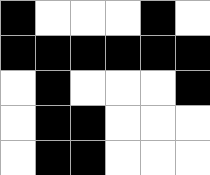[["black", "white", "white", "white", "black", "white"], ["black", "black", "black", "black", "black", "black"], ["white", "black", "white", "white", "white", "black"], ["white", "black", "black", "white", "white", "white"], ["white", "black", "black", "white", "white", "white"]]